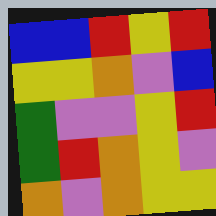[["blue", "blue", "red", "yellow", "red"], ["yellow", "yellow", "orange", "violet", "blue"], ["green", "violet", "violet", "yellow", "red"], ["green", "red", "orange", "yellow", "violet"], ["orange", "violet", "orange", "yellow", "yellow"]]